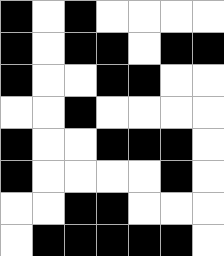[["black", "white", "black", "white", "white", "white", "white"], ["black", "white", "black", "black", "white", "black", "black"], ["black", "white", "white", "black", "black", "white", "white"], ["white", "white", "black", "white", "white", "white", "white"], ["black", "white", "white", "black", "black", "black", "white"], ["black", "white", "white", "white", "white", "black", "white"], ["white", "white", "black", "black", "white", "white", "white"], ["white", "black", "black", "black", "black", "black", "white"]]